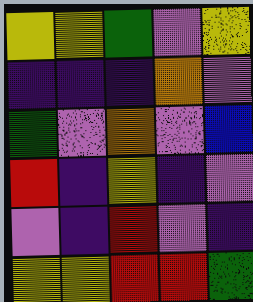[["yellow", "yellow", "green", "violet", "yellow"], ["indigo", "indigo", "indigo", "orange", "violet"], ["green", "violet", "orange", "violet", "blue"], ["red", "indigo", "yellow", "indigo", "violet"], ["violet", "indigo", "red", "violet", "indigo"], ["yellow", "yellow", "red", "red", "green"]]